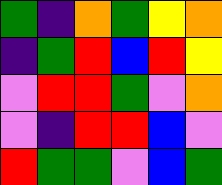[["green", "indigo", "orange", "green", "yellow", "orange"], ["indigo", "green", "red", "blue", "red", "yellow"], ["violet", "red", "red", "green", "violet", "orange"], ["violet", "indigo", "red", "red", "blue", "violet"], ["red", "green", "green", "violet", "blue", "green"]]